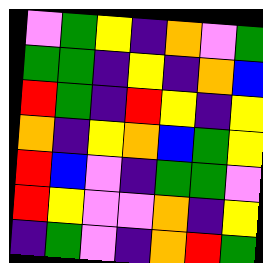[["violet", "green", "yellow", "indigo", "orange", "violet", "green"], ["green", "green", "indigo", "yellow", "indigo", "orange", "blue"], ["red", "green", "indigo", "red", "yellow", "indigo", "yellow"], ["orange", "indigo", "yellow", "orange", "blue", "green", "yellow"], ["red", "blue", "violet", "indigo", "green", "green", "violet"], ["red", "yellow", "violet", "violet", "orange", "indigo", "yellow"], ["indigo", "green", "violet", "indigo", "orange", "red", "green"]]